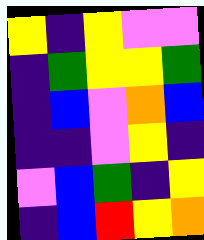[["yellow", "indigo", "yellow", "violet", "violet"], ["indigo", "green", "yellow", "yellow", "green"], ["indigo", "blue", "violet", "orange", "blue"], ["indigo", "indigo", "violet", "yellow", "indigo"], ["violet", "blue", "green", "indigo", "yellow"], ["indigo", "blue", "red", "yellow", "orange"]]